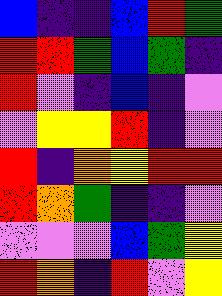[["blue", "indigo", "indigo", "blue", "red", "green"], ["red", "red", "green", "blue", "green", "indigo"], ["red", "violet", "indigo", "blue", "indigo", "violet"], ["violet", "yellow", "yellow", "red", "indigo", "violet"], ["red", "indigo", "orange", "yellow", "red", "red"], ["red", "orange", "green", "indigo", "indigo", "violet"], ["violet", "violet", "violet", "blue", "green", "yellow"], ["red", "orange", "indigo", "red", "violet", "yellow"]]